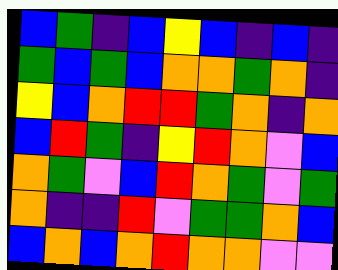[["blue", "green", "indigo", "blue", "yellow", "blue", "indigo", "blue", "indigo"], ["green", "blue", "green", "blue", "orange", "orange", "green", "orange", "indigo"], ["yellow", "blue", "orange", "red", "red", "green", "orange", "indigo", "orange"], ["blue", "red", "green", "indigo", "yellow", "red", "orange", "violet", "blue"], ["orange", "green", "violet", "blue", "red", "orange", "green", "violet", "green"], ["orange", "indigo", "indigo", "red", "violet", "green", "green", "orange", "blue"], ["blue", "orange", "blue", "orange", "red", "orange", "orange", "violet", "violet"]]